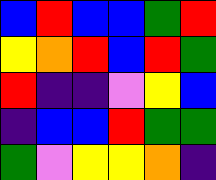[["blue", "red", "blue", "blue", "green", "red"], ["yellow", "orange", "red", "blue", "red", "green"], ["red", "indigo", "indigo", "violet", "yellow", "blue"], ["indigo", "blue", "blue", "red", "green", "green"], ["green", "violet", "yellow", "yellow", "orange", "indigo"]]